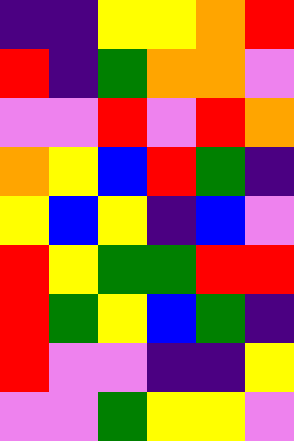[["indigo", "indigo", "yellow", "yellow", "orange", "red"], ["red", "indigo", "green", "orange", "orange", "violet"], ["violet", "violet", "red", "violet", "red", "orange"], ["orange", "yellow", "blue", "red", "green", "indigo"], ["yellow", "blue", "yellow", "indigo", "blue", "violet"], ["red", "yellow", "green", "green", "red", "red"], ["red", "green", "yellow", "blue", "green", "indigo"], ["red", "violet", "violet", "indigo", "indigo", "yellow"], ["violet", "violet", "green", "yellow", "yellow", "violet"]]